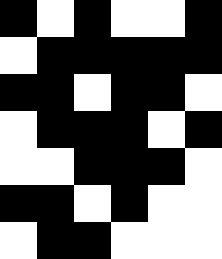[["black", "white", "black", "white", "white", "black"], ["white", "black", "black", "black", "black", "black"], ["black", "black", "white", "black", "black", "white"], ["white", "black", "black", "black", "white", "black"], ["white", "white", "black", "black", "black", "white"], ["black", "black", "white", "black", "white", "white"], ["white", "black", "black", "white", "white", "white"]]